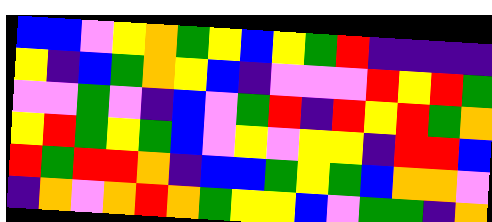[["blue", "blue", "violet", "yellow", "orange", "green", "yellow", "blue", "yellow", "green", "red", "indigo", "indigo", "indigo", "indigo"], ["yellow", "indigo", "blue", "green", "orange", "yellow", "blue", "indigo", "violet", "violet", "violet", "red", "yellow", "red", "green"], ["violet", "violet", "green", "violet", "indigo", "blue", "violet", "green", "red", "indigo", "red", "yellow", "red", "green", "orange"], ["yellow", "red", "green", "yellow", "green", "blue", "violet", "yellow", "violet", "yellow", "yellow", "indigo", "red", "red", "blue"], ["red", "green", "red", "red", "orange", "indigo", "blue", "blue", "green", "yellow", "green", "blue", "orange", "orange", "violet"], ["indigo", "orange", "violet", "orange", "red", "orange", "green", "yellow", "yellow", "blue", "violet", "green", "green", "indigo", "orange"]]